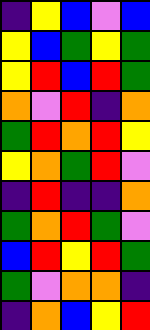[["indigo", "yellow", "blue", "violet", "blue"], ["yellow", "blue", "green", "yellow", "green"], ["yellow", "red", "blue", "red", "green"], ["orange", "violet", "red", "indigo", "orange"], ["green", "red", "orange", "red", "yellow"], ["yellow", "orange", "green", "red", "violet"], ["indigo", "red", "indigo", "indigo", "orange"], ["green", "orange", "red", "green", "violet"], ["blue", "red", "yellow", "red", "green"], ["green", "violet", "orange", "orange", "indigo"], ["indigo", "orange", "blue", "yellow", "red"]]